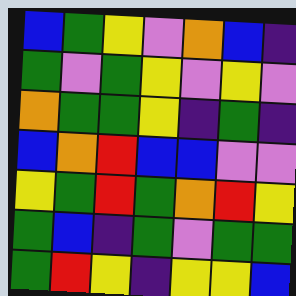[["blue", "green", "yellow", "violet", "orange", "blue", "indigo"], ["green", "violet", "green", "yellow", "violet", "yellow", "violet"], ["orange", "green", "green", "yellow", "indigo", "green", "indigo"], ["blue", "orange", "red", "blue", "blue", "violet", "violet"], ["yellow", "green", "red", "green", "orange", "red", "yellow"], ["green", "blue", "indigo", "green", "violet", "green", "green"], ["green", "red", "yellow", "indigo", "yellow", "yellow", "blue"]]